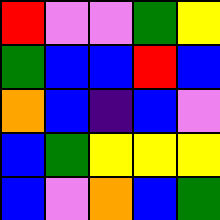[["red", "violet", "violet", "green", "yellow"], ["green", "blue", "blue", "red", "blue"], ["orange", "blue", "indigo", "blue", "violet"], ["blue", "green", "yellow", "yellow", "yellow"], ["blue", "violet", "orange", "blue", "green"]]